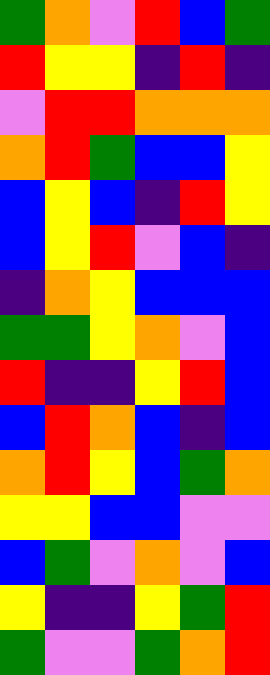[["green", "orange", "violet", "red", "blue", "green"], ["red", "yellow", "yellow", "indigo", "red", "indigo"], ["violet", "red", "red", "orange", "orange", "orange"], ["orange", "red", "green", "blue", "blue", "yellow"], ["blue", "yellow", "blue", "indigo", "red", "yellow"], ["blue", "yellow", "red", "violet", "blue", "indigo"], ["indigo", "orange", "yellow", "blue", "blue", "blue"], ["green", "green", "yellow", "orange", "violet", "blue"], ["red", "indigo", "indigo", "yellow", "red", "blue"], ["blue", "red", "orange", "blue", "indigo", "blue"], ["orange", "red", "yellow", "blue", "green", "orange"], ["yellow", "yellow", "blue", "blue", "violet", "violet"], ["blue", "green", "violet", "orange", "violet", "blue"], ["yellow", "indigo", "indigo", "yellow", "green", "red"], ["green", "violet", "violet", "green", "orange", "red"]]